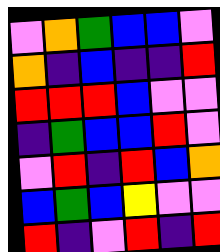[["violet", "orange", "green", "blue", "blue", "violet"], ["orange", "indigo", "blue", "indigo", "indigo", "red"], ["red", "red", "red", "blue", "violet", "violet"], ["indigo", "green", "blue", "blue", "red", "violet"], ["violet", "red", "indigo", "red", "blue", "orange"], ["blue", "green", "blue", "yellow", "violet", "violet"], ["red", "indigo", "violet", "red", "indigo", "red"]]